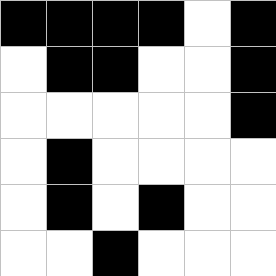[["black", "black", "black", "black", "white", "black"], ["white", "black", "black", "white", "white", "black"], ["white", "white", "white", "white", "white", "black"], ["white", "black", "white", "white", "white", "white"], ["white", "black", "white", "black", "white", "white"], ["white", "white", "black", "white", "white", "white"]]